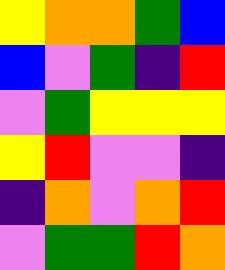[["yellow", "orange", "orange", "green", "blue"], ["blue", "violet", "green", "indigo", "red"], ["violet", "green", "yellow", "yellow", "yellow"], ["yellow", "red", "violet", "violet", "indigo"], ["indigo", "orange", "violet", "orange", "red"], ["violet", "green", "green", "red", "orange"]]